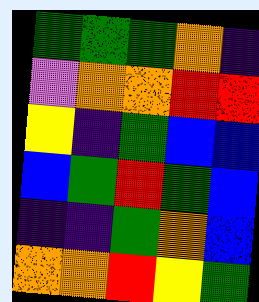[["green", "green", "green", "orange", "indigo"], ["violet", "orange", "orange", "red", "red"], ["yellow", "indigo", "green", "blue", "blue"], ["blue", "green", "red", "green", "blue"], ["indigo", "indigo", "green", "orange", "blue"], ["orange", "orange", "red", "yellow", "green"]]